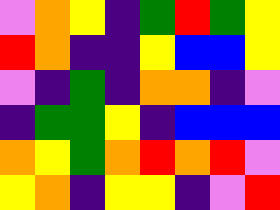[["violet", "orange", "yellow", "indigo", "green", "red", "green", "yellow"], ["red", "orange", "indigo", "indigo", "yellow", "blue", "blue", "yellow"], ["violet", "indigo", "green", "indigo", "orange", "orange", "indigo", "violet"], ["indigo", "green", "green", "yellow", "indigo", "blue", "blue", "blue"], ["orange", "yellow", "green", "orange", "red", "orange", "red", "violet"], ["yellow", "orange", "indigo", "yellow", "yellow", "indigo", "violet", "red"]]